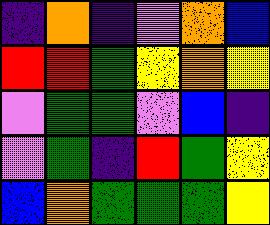[["indigo", "orange", "indigo", "violet", "orange", "blue"], ["red", "red", "green", "yellow", "orange", "yellow"], ["violet", "green", "green", "violet", "blue", "indigo"], ["violet", "green", "indigo", "red", "green", "yellow"], ["blue", "orange", "green", "green", "green", "yellow"]]